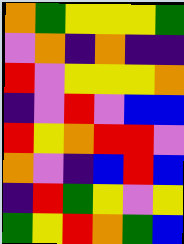[["orange", "green", "yellow", "yellow", "yellow", "green"], ["violet", "orange", "indigo", "orange", "indigo", "indigo"], ["red", "violet", "yellow", "yellow", "yellow", "orange"], ["indigo", "violet", "red", "violet", "blue", "blue"], ["red", "yellow", "orange", "red", "red", "violet"], ["orange", "violet", "indigo", "blue", "red", "blue"], ["indigo", "red", "green", "yellow", "violet", "yellow"], ["green", "yellow", "red", "orange", "green", "blue"]]